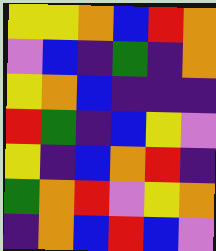[["yellow", "yellow", "orange", "blue", "red", "orange"], ["violet", "blue", "indigo", "green", "indigo", "orange"], ["yellow", "orange", "blue", "indigo", "indigo", "indigo"], ["red", "green", "indigo", "blue", "yellow", "violet"], ["yellow", "indigo", "blue", "orange", "red", "indigo"], ["green", "orange", "red", "violet", "yellow", "orange"], ["indigo", "orange", "blue", "red", "blue", "violet"]]